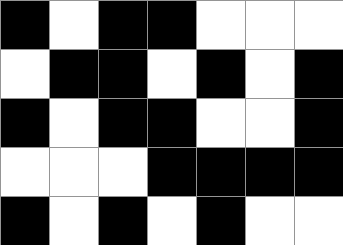[["black", "white", "black", "black", "white", "white", "white"], ["white", "black", "black", "white", "black", "white", "black"], ["black", "white", "black", "black", "white", "white", "black"], ["white", "white", "white", "black", "black", "black", "black"], ["black", "white", "black", "white", "black", "white", "white"]]